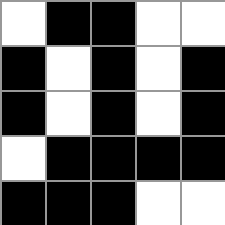[["white", "black", "black", "white", "white"], ["black", "white", "black", "white", "black"], ["black", "white", "black", "white", "black"], ["white", "black", "black", "black", "black"], ["black", "black", "black", "white", "white"]]